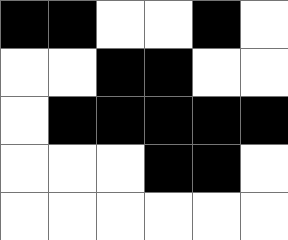[["black", "black", "white", "white", "black", "white"], ["white", "white", "black", "black", "white", "white"], ["white", "black", "black", "black", "black", "black"], ["white", "white", "white", "black", "black", "white"], ["white", "white", "white", "white", "white", "white"]]